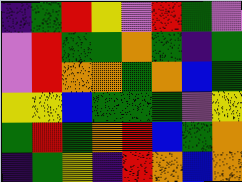[["indigo", "green", "red", "yellow", "violet", "red", "green", "violet"], ["violet", "red", "green", "green", "orange", "green", "indigo", "green"], ["violet", "red", "orange", "orange", "green", "orange", "blue", "green"], ["yellow", "yellow", "blue", "green", "green", "green", "violet", "yellow"], ["green", "red", "green", "orange", "red", "blue", "green", "orange"], ["indigo", "green", "yellow", "indigo", "red", "orange", "blue", "orange"]]